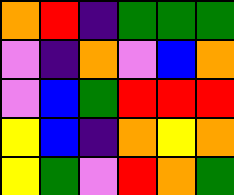[["orange", "red", "indigo", "green", "green", "green"], ["violet", "indigo", "orange", "violet", "blue", "orange"], ["violet", "blue", "green", "red", "red", "red"], ["yellow", "blue", "indigo", "orange", "yellow", "orange"], ["yellow", "green", "violet", "red", "orange", "green"]]